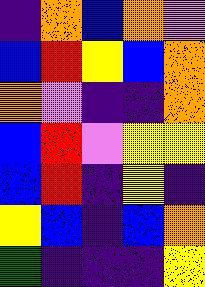[["indigo", "orange", "blue", "orange", "violet"], ["blue", "red", "yellow", "blue", "orange"], ["orange", "violet", "indigo", "indigo", "orange"], ["blue", "red", "violet", "yellow", "yellow"], ["blue", "red", "indigo", "yellow", "indigo"], ["yellow", "blue", "indigo", "blue", "orange"], ["green", "indigo", "indigo", "indigo", "yellow"]]